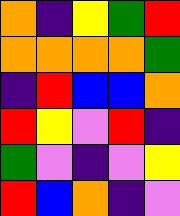[["orange", "indigo", "yellow", "green", "red"], ["orange", "orange", "orange", "orange", "green"], ["indigo", "red", "blue", "blue", "orange"], ["red", "yellow", "violet", "red", "indigo"], ["green", "violet", "indigo", "violet", "yellow"], ["red", "blue", "orange", "indigo", "violet"]]